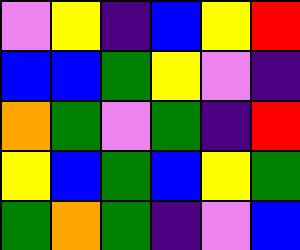[["violet", "yellow", "indigo", "blue", "yellow", "red"], ["blue", "blue", "green", "yellow", "violet", "indigo"], ["orange", "green", "violet", "green", "indigo", "red"], ["yellow", "blue", "green", "blue", "yellow", "green"], ["green", "orange", "green", "indigo", "violet", "blue"]]